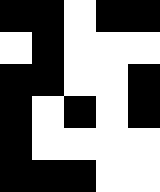[["black", "black", "white", "black", "black"], ["white", "black", "white", "white", "white"], ["black", "black", "white", "white", "black"], ["black", "white", "black", "white", "black"], ["black", "white", "white", "white", "white"], ["black", "black", "black", "white", "white"]]